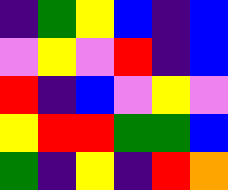[["indigo", "green", "yellow", "blue", "indigo", "blue"], ["violet", "yellow", "violet", "red", "indigo", "blue"], ["red", "indigo", "blue", "violet", "yellow", "violet"], ["yellow", "red", "red", "green", "green", "blue"], ["green", "indigo", "yellow", "indigo", "red", "orange"]]